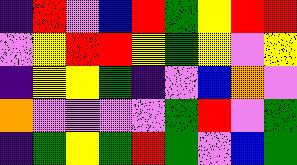[["indigo", "red", "violet", "blue", "red", "green", "yellow", "red", "red"], ["violet", "yellow", "red", "red", "yellow", "green", "yellow", "violet", "yellow"], ["indigo", "yellow", "yellow", "green", "indigo", "violet", "blue", "orange", "violet"], ["orange", "violet", "violet", "violet", "violet", "green", "red", "violet", "green"], ["indigo", "green", "yellow", "green", "red", "green", "violet", "blue", "green"]]